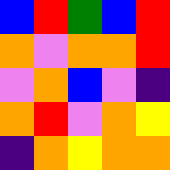[["blue", "red", "green", "blue", "red"], ["orange", "violet", "orange", "orange", "red"], ["violet", "orange", "blue", "violet", "indigo"], ["orange", "red", "violet", "orange", "yellow"], ["indigo", "orange", "yellow", "orange", "orange"]]